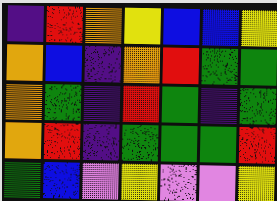[["indigo", "red", "orange", "yellow", "blue", "blue", "yellow"], ["orange", "blue", "indigo", "orange", "red", "green", "green"], ["orange", "green", "indigo", "red", "green", "indigo", "green"], ["orange", "red", "indigo", "green", "green", "green", "red"], ["green", "blue", "violet", "yellow", "violet", "violet", "yellow"]]